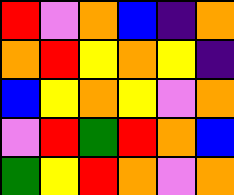[["red", "violet", "orange", "blue", "indigo", "orange"], ["orange", "red", "yellow", "orange", "yellow", "indigo"], ["blue", "yellow", "orange", "yellow", "violet", "orange"], ["violet", "red", "green", "red", "orange", "blue"], ["green", "yellow", "red", "orange", "violet", "orange"]]